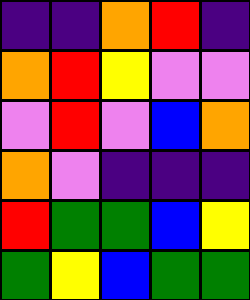[["indigo", "indigo", "orange", "red", "indigo"], ["orange", "red", "yellow", "violet", "violet"], ["violet", "red", "violet", "blue", "orange"], ["orange", "violet", "indigo", "indigo", "indigo"], ["red", "green", "green", "blue", "yellow"], ["green", "yellow", "blue", "green", "green"]]